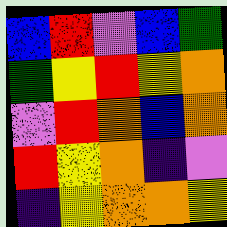[["blue", "red", "violet", "blue", "green"], ["green", "yellow", "red", "yellow", "orange"], ["violet", "red", "orange", "blue", "orange"], ["red", "yellow", "orange", "indigo", "violet"], ["indigo", "yellow", "orange", "orange", "yellow"]]